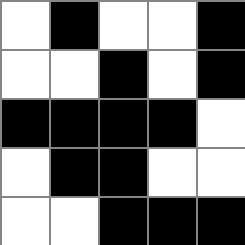[["white", "black", "white", "white", "black"], ["white", "white", "black", "white", "black"], ["black", "black", "black", "black", "white"], ["white", "black", "black", "white", "white"], ["white", "white", "black", "black", "black"]]